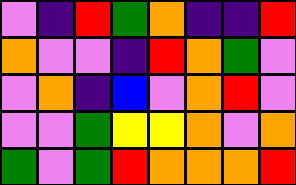[["violet", "indigo", "red", "green", "orange", "indigo", "indigo", "red"], ["orange", "violet", "violet", "indigo", "red", "orange", "green", "violet"], ["violet", "orange", "indigo", "blue", "violet", "orange", "red", "violet"], ["violet", "violet", "green", "yellow", "yellow", "orange", "violet", "orange"], ["green", "violet", "green", "red", "orange", "orange", "orange", "red"]]